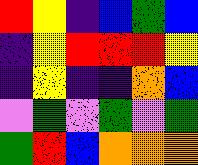[["red", "yellow", "indigo", "blue", "green", "blue"], ["indigo", "yellow", "red", "red", "red", "yellow"], ["indigo", "yellow", "indigo", "indigo", "orange", "blue"], ["violet", "green", "violet", "green", "violet", "green"], ["green", "red", "blue", "orange", "orange", "orange"]]